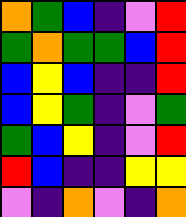[["orange", "green", "blue", "indigo", "violet", "red"], ["green", "orange", "green", "green", "blue", "red"], ["blue", "yellow", "blue", "indigo", "indigo", "red"], ["blue", "yellow", "green", "indigo", "violet", "green"], ["green", "blue", "yellow", "indigo", "violet", "red"], ["red", "blue", "indigo", "indigo", "yellow", "yellow"], ["violet", "indigo", "orange", "violet", "indigo", "orange"]]